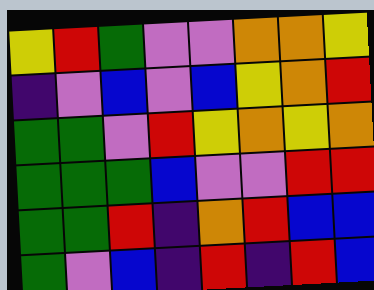[["yellow", "red", "green", "violet", "violet", "orange", "orange", "yellow"], ["indigo", "violet", "blue", "violet", "blue", "yellow", "orange", "red"], ["green", "green", "violet", "red", "yellow", "orange", "yellow", "orange"], ["green", "green", "green", "blue", "violet", "violet", "red", "red"], ["green", "green", "red", "indigo", "orange", "red", "blue", "blue"], ["green", "violet", "blue", "indigo", "red", "indigo", "red", "blue"]]